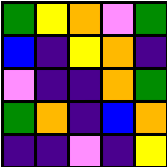[["green", "yellow", "orange", "violet", "green"], ["blue", "indigo", "yellow", "orange", "indigo"], ["violet", "indigo", "indigo", "orange", "green"], ["green", "orange", "indigo", "blue", "orange"], ["indigo", "indigo", "violet", "indigo", "yellow"]]